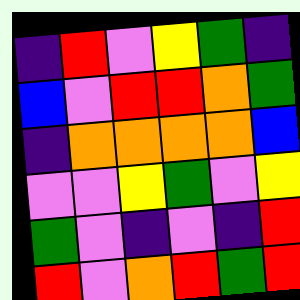[["indigo", "red", "violet", "yellow", "green", "indigo"], ["blue", "violet", "red", "red", "orange", "green"], ["indigo", "orange", "orange", "orange", "orange", "blue"], ["violet", "violet", "yellow", "green", "violet", "yellow"], ["green", "violet", "indigo", "violet", "indigo", "red"], ["red", "violet", "orange", "red", "green", "red"]]